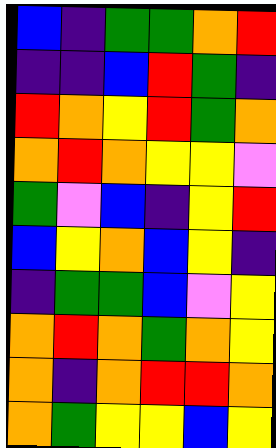[["blue", "indigo", "green", "green", "orange", "red"], ["indigo", "indigo", "blue", "red", "green", "indigo"], ["red", "orange", "yellow", "red", "green", "orange"], ["orange", "red", "orange", "yellow", "yellow", "violet"], ["green", "violet", "blue", "indigo", "yellow", "red"], ["blue", "yellow", "orange", "blue", "yellow", "indigo"], ["indigo", "green", "green", "blue", "violet", "yellow"], ["orange", "red", "orange", "green", "orange", "yellow"], ["orange", "indigo", "orange", "red", "red", "orange"], ["orange", "green", "yellow", "yellow", "blue", "yellow"]]